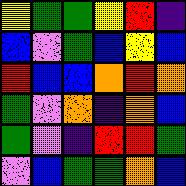[["yellow", "green", "green", "yellow", "red", "indigo"], ["blue", "violet", "green", "blue", "yellow", "blue"], ["red", "blue", "blue", "orange", "red", "orange"], ["green", "violet", "orange", "indigo", "orange", "blue"], ["green", "violet", "indigo", "red", "red", "green"], ["violet", "blue", "green", "green", "orange", "blue"]]